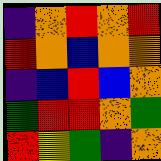[["indigo", "orange", "red", "orange", "red"], ["red", "orange", "blue", "orange", "orange"], ["indigo", "blue", "red", "blue", "orange"], ["green", "red", "red", "orange", "green"], ["red", "yellow", "green", "indigo", "orange"]]